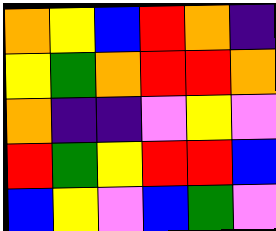[["orange", "yellow", "blue", "red", "orange", "indigo"], ["yellow", "green", "orange", "red", "red", "orange"], ["orange", "indigo", "indigo", "violet", "yellow", "violet"], ["red", "green", "yellow", "red", "red", "blue"], ["blue", "yellow", "violet", "blue", "green", "violet"]]